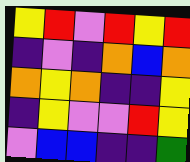[["yellow", "red", "violet", "red", "yellow", "red"], ["indigo", "violet", "indigo", "orange", "blue", "orange"], ["orange", "yellow", "orange", "indigo", "indigo", "yellow"], ["indigo", "yellow", "violet", "violet", "red", "yellow"], ["violet", "blue", "blue", "indigo", "indigo", "green"]]